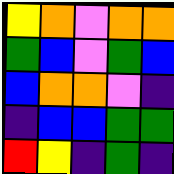[["yellow", "orange", "violet", "orange", "orange"], ["green", "blue", "violet", "green", "blue"], ["blue", "orange", "orange", "violet", "indigo"], ["indigo", "blue", "blue", "green", "green"], ["red", "yellow", "indigo", "green", "indigo"]]